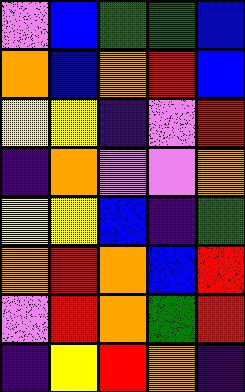[["violet", "blue", "green", "green", "blue"], ["orange", "blue", "orange", "red", "blue"], ["yellow", "yellow", "indigo", "violet", "red"], ["indigo", "orange", "violet", "violet", "orange"], ["yellow", "yellow", "blue", "indigo", "green"], ["orange", "red", "orange", "blue", "red"], ["violet", "red", "orange", "green", "red"], ["indigo", "yellow", "red", "orange", "indigo"]]